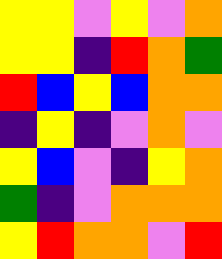[["yellow", "yellow", "violet", "yellow", "violet", "orange"], ["yellow", "yellow", "indigo", "red", "orange", "green"], ["red", "blue", "yellow", "blue", "orange", "orange"], ["indigo", "yellow", "indigo", "violet", "orange", "violet"], ["yellow", "blue", "violet", "indigo", "yellow", "orange"], ["green", "indigo", "violet", "orange", "orange", "orange"], ["yellow", "red", "orange", "orange", "violet", "red"]]